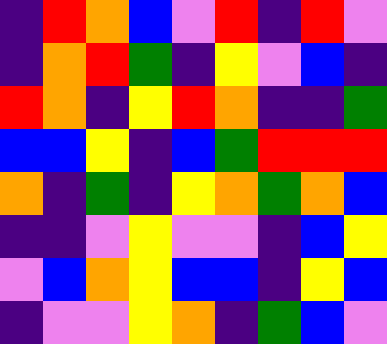[["indigo", "red", "orange", "blue", "violet", "red", "indigo", "red", "violet"], ["indigo", "orange", "red", "green", "indigo", "yellow", "violet", "blue", "indigo"], ["red", "orange", "indigo", "yellow", "red", "orange", "indigo", "indigo", "green"], ["blue", "blue", "yellow", "indigo", "blue", "green", "red", "red", "red"], ["orange", "indigo", "green", "indigo", "yellow", "orange", "green", "orange", "blue"], ["indigo", "indigo", "violet", "yellow", "violet", "violet", "indigo", "blue", "yellow"], ["violet", "blue", "orange", "yellow", "blue", "blue", "indigo", "yellow", "blue"], ["indigo", "violet", "violet", "yellow", "orange", "indigo", "green", "blue", "violet"]]